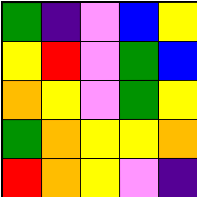[["green", "indigo", "violet", "blue", "yellow"], ["yellow", "red", "violet", "green", "blue"], ["orange", "yellow", "violet", "green", "yellow"], ["green", "orange", "yellow", "yellow", "orange"], ["red", "orange", "yellow", "violet", "indigo"]]